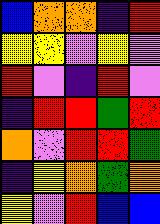[["blue", "orange", "orange", "indigo", "red"], ["yellow", "yellow", "violet", "yellow", "violet"], ["red", "violet", "indigo", "red", "violet"], ["indigo", "red", "red", "green", "red"], ["orange", "violet", "red", "red", "green"], ["indigo", "yellow", "orange", "green", "orange"], ["yellow", "violet", "red", "blue", "blue"]]